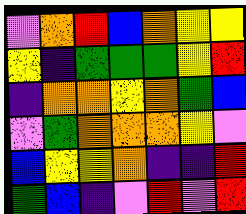[["violet", "orange", "red", "blue", "orange", "yellow", "yellow"], ["yellow", "indigo", "green", "green", "green", "yellow", "red"], ["indigo", "orange", "orange", "yellow", "orange", "green", "blue"], ["violet", "green", "orange", "orange", "orange", "yellow", "violet"], ["blue", "yellow", "yellow", "orange", "indigo", "indigo", "red"], ["green", "blue", "indigo", "violet", "red", "violet", "red"]]